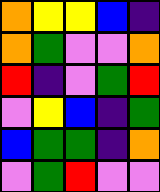[["orange", "yellow", "yellow", "blue", "indigo"], ["orange", "green", "violet", "violet", "orange"], ["red", "indigo", "violet", "green", "red"], ["violet", "yellow", "blue", "indigo", "green"], ["blue", "green", "green", "indigo", "orange"], ["violet", "green", "red", "violet", "violet"]]